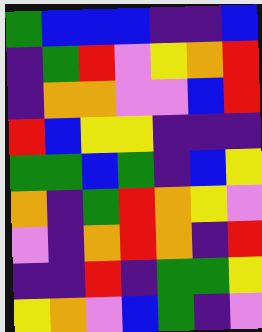[["green", "blue", "blue", "blue", "indigo", "indigo", "blue"], ["indigo", "green", "red", "violet", "yellow", "orange", "red"], ["indigo", "orange", "orange", "violet", "violet", "blue", "red"], ["red", "blue", "yellow", "yellow", "indigo", "indigo", "indigo"], ["green", "green", "blue", "green", "indigo", "blue", "yellow"], ["orange", "indigo", "green", "red", "orange", "yellow", "violet"], ["violet", "indigo", "orange", "red", "orange", "indigo", "red"], ["indigo", "indigo", "red", "indigo", "green", "green", "yellow"], ["yellow", "orange", "violet", "blue", "green", "indigo", "violet"]]